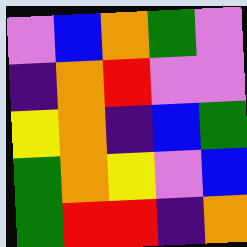[["violet", "blue", "orange", "green", "violet"], ["indigo", "orange", "red", "violet", "violet"], ["yellow", "orange", "indigo", "blue", "green"], ["green", "orange", "yellow", "violet", "blue"], ["green", "red", "red", "indigo", "orange"]]